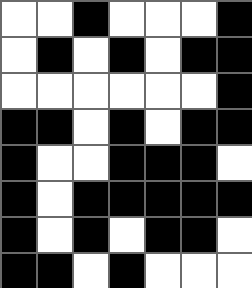[["white", "white", "black", "white", "white", "white", "black"], ["white", "black", "white", "black", "white", "black", "black"], ["white", "white", "white", "white", "white", "white", "black"], ["black", "black", "white", "black", "white", "black", "black"], ["black", "white", "white", "black", "black", "black", "white"], ["black", "white", "black", "black", "black", "black", "black"], ["black", "white", "black", "white", "black", "black", "white"], ["black", "black", "white", "black", "white", "white", "white"]]